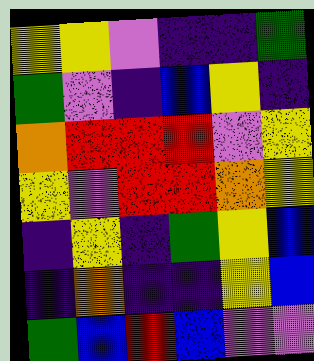[["yellow", "yellow", "violet", "indigo", "indigo", "green"], ["green", "violet", "indigo", "blue", "yellow", "indigo"], ["orange", "red", "red", "red", "violet", "yellow"], ["yellow", "violet", "red", "red", "orange", "yellow"], ["indigo", "yellow", "indigo", "green", "yellow", "blue"], ["indigo", "orange", "indigo", "indigo", "yellow", "blue"], ["green", "blue", "red", "blue", "violet", "violet"]]